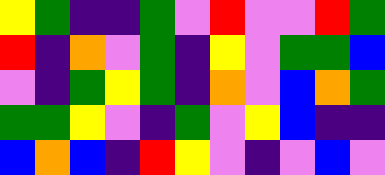[["yellow", "green", "indigo", "indigo", "green", "violet", "red", "violet", "violet", "red", "green"], ["red", "indigo", "orange", "violet", "green", "indigo", "yellow", "violet", "green", "green", "blue"], ["violet", "indigo", "green", "yellow", "green", "indigo", "orange", "violet", "blue", "orange", "green"], ["green", "green", "yellow", "violet", "indigo", "green", "violet", "yellow", "blue", "indigo", "indigo"], ["blue", "orange", "blue", "indigo", "red", "yellow", "violet", "indigo", "violet", "blue", "violet"]]